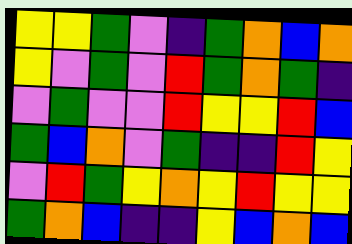[["yellow", "yellow", "green", "violet", "indigo", "green", "orange", "blue", "orange"], ["yellow", "violet", "green", "violet", "red", "green", "orange", "green", "indigo"], ["violet", "green", "violet", "violet", "red", "yellow", "yellow", "red", "blue"], ["green", "blue", "orange", "violet", "green", "indigo", "indigo", "red", "yellow"], ["violet", "red", "green", "yellow", "orange", "yellow", "red", "yellow", "yellow"], ["green", "orange", "blue", "indigo", "indigo", "yellow", "blue", "orange", "blue"]]